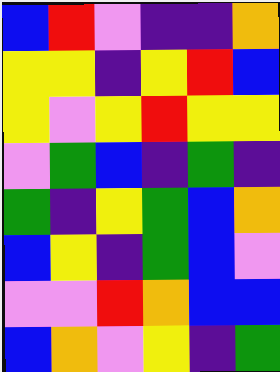[["blue", "red", "violet", "indigo", "indigo", "orange"], ["yellow", "yellow", "indigo", "yellow", "red", "blue"], ["yellow", "violet", "yellow", "red", "yellow", "yellow"], ["violet", "green", "blue", "indigo", "green", "indigo"], ["green", "indigo", "yellow", "green", "blue", "orange"], ["blue", "yellow", "indigo", "green", "blue", "violet"], ["violet", "violet", "red", "orange", "blue", "blue"], ["blue", "orange", "violet", "yellow", "indigo", "green"]]